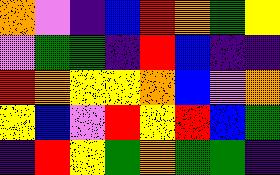[["orange", "violet", "indigo", "blue", "red", "orange", "green", "yellow"], ["violet", "green", "green", "indigo", "red", "blue", "indigo", "indigo"], ["red", "orange", "yellow", "yellow", "orange", "blue", "violet", "orange"], ["yellow", "blue", "violet", "red", "yellow", "red", "blue", "green"], ["indigo", "red", "yellow", "green", "orange", "green", "green", "indigo"]]